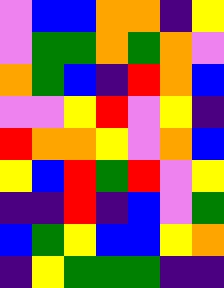[["violet", "blue", "blue", "orange", "orange", "indigo", "yellow"], ["violet", "green", "green", "orange", "green", "orange", "violet"], ["orange", "green", "blue", "indigo", "red", "orange", "blue"], ["violet", "violet", "yellow", "red", "violet", "yellow", "indigo"], ["red", "orange", "orange", "yellow", "violet", "orange", "blue"], ["yellow", "blue", "red", "green", "red", "violet", "yellow"], ["indigo", "indigo", "red", "indigo", "blue", "violet", "green"], ["blue", "green", "yellow", "blue", "blue", "yellow", "orange"], ["indigo", "yellow", "green", "green", "green", "indigo", "indigo"]]